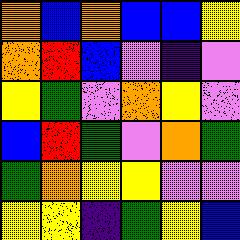[["orange", "blue", "orange", "blue", "blue", "yellow"], ["orange", "red", "blue", "violet", "indigo", "violet"], ["yellow", "green", "violet", "orange", "yellow", "violet"], ["blue", "red", "green", "violet", "orange", "green"], ["green", "orange", "yellow", "yellow", "violet", "violet"], ["yellow", "yellow", "indigo", "green", "yellow", "blue"]]